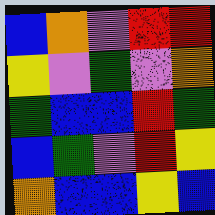[["blue", "orange", "violet", "red", "red"], ["yellow", "violet", "green", "violet", "orange"], ["green", "blue", "blue", "red", "green"], ["blue", "green", "violet", "red", "yellow"], ["orange", "blue", "blue", "yellow", "blue"]]